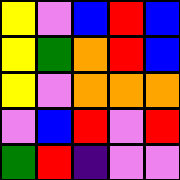[["yellow", "violet", "blue", "red", "blue"], ["yellow", "green", "orange", "red", "blue"], ["yellow", "violet", "orange", "orange", "orange"], ["violet", "blue", "red", "violet", "red"], ["green", "red", "indigo", "violet", "violet"]]